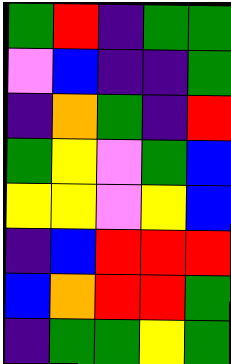[["green", "red", "indigo", "green", "green"], ["violet", "blue", "indigo", "indigo", "green"], ["indigo", "orange", "green", "indigo", "red"], ["green", "yellow", "violet", "green", "blue"], ["yellow", "yellow", "violet", "yellow", "blue"], ["indigo", "blue", "red", "red", "red"], ["blue", "orange", "red", "red", "green"], ["indigo", "green", "green", "yellow", "green"]]